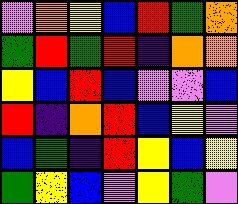[["violet", "orange", "yellow", "blue", "red", "green", "orange"], ["green", "red", "green", "red", "indigo", "orange", "orange"], ["yellow", "blue", "red", "blue", "violet", "violet", "blue"], ["red", "indigo", "orange", "red", "blue", "yellow", "violet"], ["blue", "green", "indigo", "red", "yellow", "blue", "yellow"], ["green", "yellow", "blue", "violet", "yellow", "green", "violet"]]